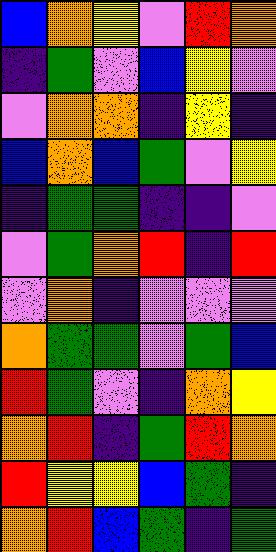[["blue", "orange", "yellow", "violet", "red", "orange"], ["indigo", "green", "violet", "blue", "yellow", "violet"], ["violet", "orange", "orange", "indigo", "yellow", "indigo"], ["blue", "orange", "blue", "green", "violet", "yellow"], ["indigo", "green", "green", "indigo", "indigo", "violet"], ["violet", "green", "orange", "red", "indigo", "red"], ["violet", "orange", "indigo", "violet", "violet", "violet"], ["orange", "green", "green", "violet", "green", "blue"], ["red", "green", "violet", "indigo", "orange", "yellow"], ["orange", "red", "indigo", "green", "red", "orange"], ["red", "yellow", "yellow", "blue", "green", "indigo"], ["orange", "red", "blue", "green", "indigo", "green"]]